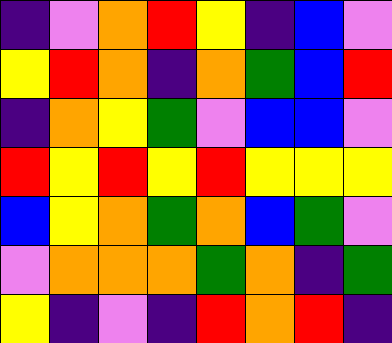[["indigo", "violet", "orange", "red", "yellow", "indigo", "blue", "violet"], ["yellow", "red", "orange", "indigo", "orange", "green", "blue", "red"], ["indigo", "orange", "yellow", "green", "violet", "blue", "blue", "violet"], ["red", "yellow", "red", "yellow", "red", "yellow", "yellow", "yellow"], ["blue", "yellow", "orange", "green", "orange", "blue", "green", "violet"], ["violet", "orange", "orange", "orange", "green", "orange", "indigo", "green"], ["yellow", "indigo", "violet", "indigo", "red", "orange", "red", "indigo"]]